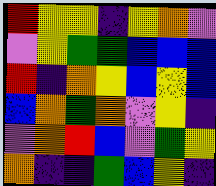[["red", "yellow", "yellow", "indigo", "yellow", "orange", "violet"], ["violet", "yellow", "green", "green", "blue", "blue", "blue"], ["red", "indigo", "orange", "yellow", "blue", "yellow", "blue"], ["blue", "orange", "green", "orange", "violet", "yellow", "indigo"], ["violet", "orange", "red", "blue", "violet", "green", "yellow"], ["orange", "indigo", "indigo", "green", "blue", "yellow", "indigo"]]